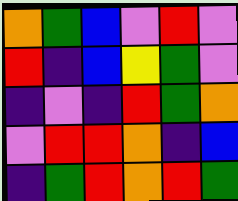[["orange", "green", "blue", "violet", "red", "violet"], ["red", "indigo", "blue", "yellow", "green", "violet"], ["indigo", "violet", "indigo", "red", "green", "orange"], ["violet", "red", "red", "orange", "indigo", "blue"], ["indigo", "green", "red", "orange", "red", "green"]]